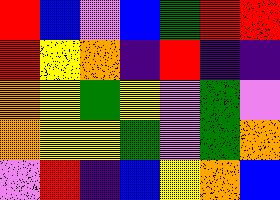[["red", "blue", "violet", "blue", "green", "red", "red"], ["red", "yellow", "orange", "indigo", "red", "indigo", "indigo"], ["orange", "yellow", "green", "yellow", "violet", "green", "violet"], ["orange", "yellow", "yellow", "green", "violet", "green", "orange"], ["violet", "red", "indigo", "blue", "yellow", "orange", "blue"]]